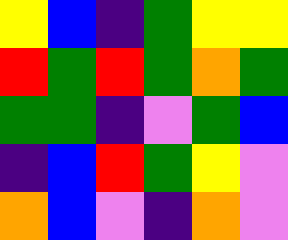[["yellow", "blue", "indigo", "green", "yellow", "yellow"], ["red", "green", "red", "green", "orange", "green"], ["green", "green", "indigo", "violet", "green", "blue"], ["indigo", "blue", "red", "green", "yellow", "violet"], ["orange", "blue", "violet", "indigo", "orange", "violet"]]